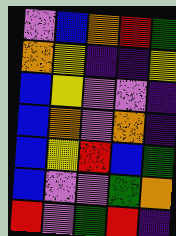[["violet", "blue", "orange", "red", "green"], ["orange", "yellow", "indigo", "indigo", "yellow"], ["blue", "yellow", "violet", "violet", "indigo"], ["blue", "orange", "violet", "orange", "indigo"], ["blue", "yellow", "red", "blue", "green"], ["blue", "violet", "violet", "green", "orange"], ["red", "violet", "green", "red", "indigo"]]